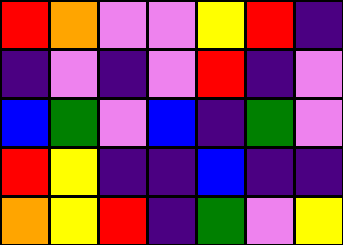[["red", "orange", "violet", "violet", "yellow", "red", "indigo"], ["indigo", "violet", "indigo", "violet", "red", "indigo", "violet"], ["blue", "green", "violet", "blue", "indigo", "green", "violet"], ["red", "yellow", "indigo", "indigo", "blue", "indigo", "indigo"], ["orange", "yellow", "red", "indigo", "green", "violet", "yellow"]]